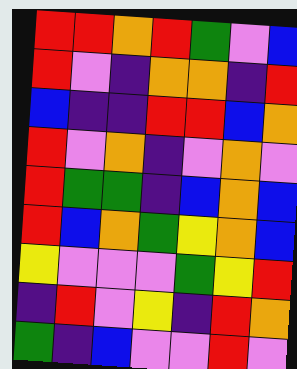[["red", "red", "orange", "red", "green", "violet", "blue"], ["red", "violet", "indigo", "orange", "orange", "indigo", "red"], ["blue", "indigo", "indigo", "red", "red", "blue", "orange"], ["red", "violet", "orange", "indigo", "violet", "orange", "violet"], ["red", "green", "green", "indigo", "blue", "orange", "blue"], ["red", "blue", "orange", "green", "yellow", "orange", "blue"], ["yellow", "violet", "violet", "violet", "green", "yellow", "red"], ["indigo", "red", "violet", "yellow", "indigo", "red", "orange"], ["green", "indigo", "blue", "violet", "violet", "red", "violet"]]